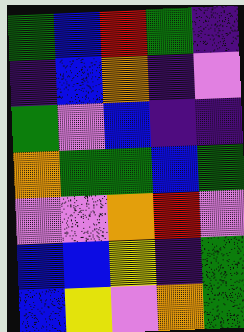[["green", "blue", "red", "green", "indigo"], ["indigo", "blue", "orange", "indigo", "violet"], ["green", "violet", "blue", "indigo", "indigo"], ["orange", "green", "green", "blue", "green"], ["violet", "violet", "orange", "red", "violet"], ["blue", "blue", "yellow", "indigo", "green"], ["blue", "yellow", "violet", "orange", "green"]]